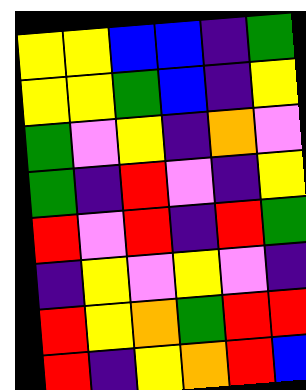[["yellow", "yellow", "blue", "blue", "indigo", "green"], ["yellow", "yellow", "green", "blue", "indigo", "yellow"], ["green", "violet", "yellow", "indigo", "orange", "violet"], ["green", "indigo", "red", "violet", "indigo", "yellow"], ["red", "violet", "red", "indigo", "red", "green"], ["indigo", "yellow", "violet", "yellow", "violet", "indigo"], ["red", "yellow", "orange", "green", "red", "red"], ["red", "indigo", "yellow", "orange", "red", "blue"]]